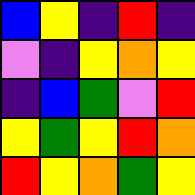[["blue", "yellow", "indigo", "red", "indigo"], ["violet", "indigo", "yellow", "orange", "yellow"], ["indigo", "blue", "green", "violet", "red"], ["yellow", "green", "yellow", "red", "orange"], ["red", "yellow", "orange", "green", "yellow"]]